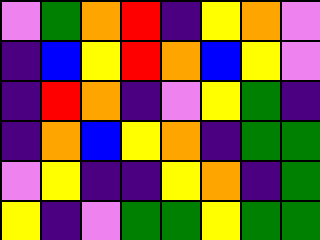[["violet", "green", "orange", "red", "indigo", "yellow", "orange", "violet"], ["indigo", "blue", "yellow", "red", "orange", "blue", "yellow", "violet"], ["indigo", "red", "orange", "indigo", "violet", "yellow", "green", "indigo"], ["indigo", "orange", "blue", "yellow", "orange", "indigo", "green", "green"], ["violet", "yellow", "indigo", "indigo", "yellow", "orange", "indigo", "green"], ["yellow", "indigo", "violet", "green", "green", "yellow", "green", "green"]]